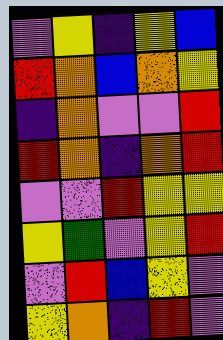[["violet", "yellow", "indigo", "yellow", "blue"], ["red", "orange", "blue", "orange", "yellow"], ["indigo", "orange", "violet", "violet", "red"], ["red", "orange", "indigo", "orange", "red"], ["violet", "violet", "red", "yellow", "yellow"], ["yellow", "green", "violet", "yellow", "red"], ["violet", "red", "blue", "yellow", "violet"], ["yellow", "orange", "indigo", "red", "violet"]]